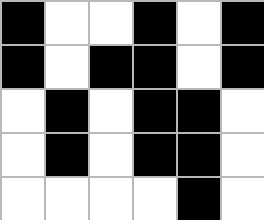[["black", "white", "white", "black", "white", "black"], ["black", "white", "black", "black", "white", "black"], ["white", "black", "white", "black", "black", "white"], ["white", "black", "white", "black", "black", "white"], ["white", "white", "white", "white", "black", "white"]]